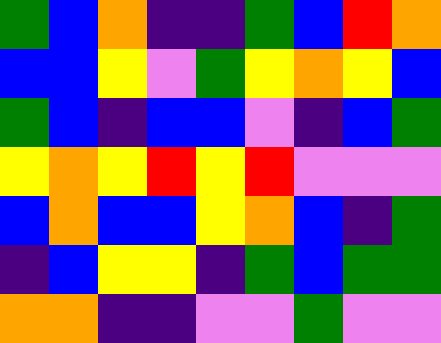[["green", "blue", "orange", "indigo", "indigo", "green", "blue", "red", "orange"], ["blue", "blue", "yellow", "violet", "green", "yellow", "orange", "yellow", "blue"], ["green", "blue", "indigo", "blue", "blue", "violet", "indigo", "blue", "green"], ["yellow", "orange", "yellow", "red", "yellow", "red", "violet", "violet", "violet"], ["blue", "orange", "blue", "blue", "yellow", "orange", "blue", "indigo", "green"], ["indigo", "blue", "yellow", "yellow", "indigo", "green", "blue", "green", "green"], ["orange", "orange", "indigo", "indigo", "violet", "violet", "green", "violet", "violet"]]